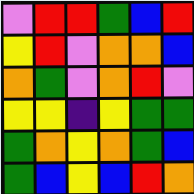[["violet", "red", "red", "green", "blue", "red"], ["yellow", "red", "violet", "orange", "orange", "blue"], ["orange", "green", "violet", "orange", "red", "violet"], ["yellow", "yellow", "indigo", "yellow", "green", "green"], ["green", "orange", "yellow", "orange", "green", "blue"], ["green", "blue", "yellow", "blue", "red", "orange"]]